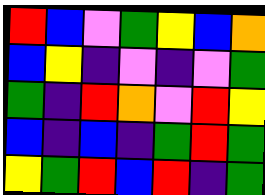[["red", "blue", "violet", "green", "yellow", "blue", "orange"], ["blue", "yellow", "indigo", "violet", "indigo", "violet", "green"], ["green", "indigo", "red", "orange", "violet", "red", "yellow"], ["blue", "indigo", "blue", "indigo", "green", "red", "green"], ["yellow", "green", "red", "blue", "red", "indigo", "green"]]